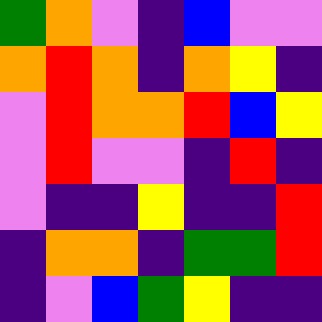[["green", "orange", "violet", "indigo", "blue", "violet", "violet"], ["orange", "red", "orange", "indigo", "orange", "yellow", "indigo"], ["violet", "red", "orange", "orange", "red", "blue", "yellow"], ["violet", "red", "violet", "violet", "indigo", "red", "indigo"], ["violet", "indigo", "indigo", "yellow", "indigo", "indigo", "red"], ["indigo", "orange", "orange", "indigo", "green", "green", "red"], ["indigo", "violet", "blue", "green", "yellow", "indigo", "indigo"]]